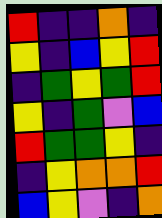[["red", "indigo", "indigo", "orange", "indigo"], ["yellow", "indigo", "blue", "yellow", "red"], ["indigo", "green", "yellow", "green", "red"], ["yellow", "indigo", "green", "violet", "blue"], ["red", "green", "green", "yellow", "indigo"], ["indigo", "yellow", "orange", "orange", "red"], ["blue", "yellow", "violet", "indigo", "orange"]]